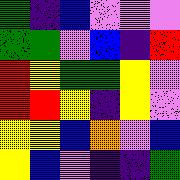[["green", "indigo", "blue", "violet", "violet", "violet"], ["green", "green", "violet", "blue", "indigo", "red"], ["red", "yellow", "green", "green", "yellow", "violet"], ["red", "red", "yellow", "indigo", "yellow", "violet"], ["yellow", "yellow", "blue", "orange", "violet", "blue"], ["yellow", "blue", "violet", "indigo", "indigo", "green"]]